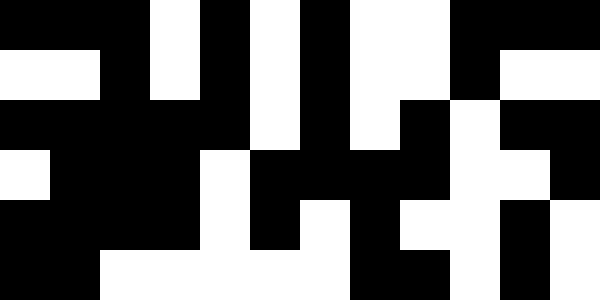[["black", "black", "black", "white", "black", "white", "black", "white", "white", "black", "black", "black"], ["white", "white", "black", "white", "black", "white", "black", "white", "white", "black", "white", "white"], ["black", "black", "black", "black", "black", "white", "black", "white", "black", "white", "black", "black"], ["white", "black", "black", "black", "white", "black", "black", "black", "black", "white", "white", "black"], ["black", "black", "black", "black", "white", "black", "white", "black", "white", "white", "black", "white"], ["black", "black", "white", "white", "white", "white", "white", "black", "black", "white", "black", "white"]]